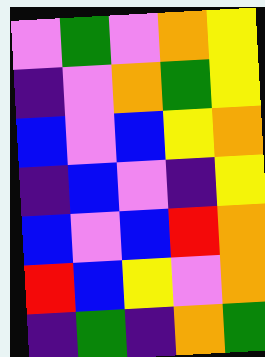[["violet", "green", "violet", "orange", "yellow"], ["indigo", "violet", "orange", "green", "yellow"], ["blue", "violet", "blue", "yellow", "orange"], ["indigo", "blue", "violet", "indigo", "yellow"], ["blue", "violet", "blue", "red", "orange"], ["red", "blue", "yellow", "violet", "orange"], ["indigo", "green", "indigo", "orange", "green"]]